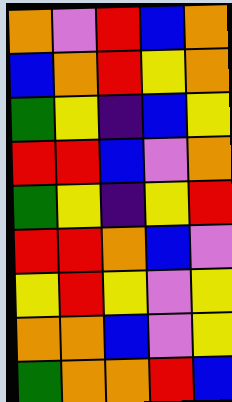[["orange", "violet", "red", "blue", "orange"], ["blue", "orange", "red", "yellow", "orange"], ["green", "yellow", "indigo", "blue", "yellow"], ["red", "red", "blue", "violet", "orange"], ["green", "yellow", "indigo", "yellow", "red"], ["red", "red", "orange", "blue", "violet"], ["yellow", "red", "yellow", "violet", "yellow"], ["orange", "orange", "blue", "violet", "yellow"], ["green", "orange", "orange", "red", "blue"]]